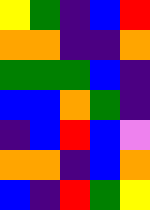[["yellow", "green", "indigo", "blue", "red"], ["orange", "orange", "indigo", "indigo", "orange"], ["green", "green", "green", "blue", "indigo"], ["blue", "blue", "orange", "green", "indigo"], ["indigo", "blue", "red", "blue", "violet"], ["orange", "orange", "indigo", "blue", "orange"], ["blue", "indigo", "red", "green", "yellow"]]